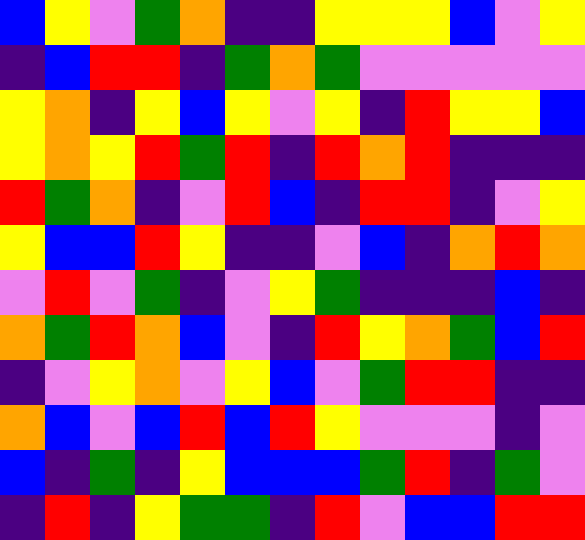[["blue", "yellow", "violet", "green", "orange", "indigo", "indigo", "yellow", "yellow", "yellow", "blue", "violet", "yellow"], ["indigo", "blue", "red", "red", "indigo", "green", "orange", "green", "violet", "violet", "violet", "violet", "violet"], ["yellow", "orange", "indigo", "yellow", "blue", "yellow", "violet", "yellow", "indigo", "red", "yellow", "yellow", "blue"], ["yellow", "orange", "yellow", "red", "green", "red", "indigo", "red", "orange", "red", "indigo", "indigo", "indigo"], ["red", "green", "orange", "indigo", "violet", "red", "blue", "indigo", "red", "red", "indigo", "violet", "yellow"], ["yellow", "blue", "blue", "red", "yellow", "indigo", "indigo", "violet", "blue", "indigo", "orange", "red", "orange"], ["violet", "red", "violet", "green", "indigo", "violet", "yellow", "green", "indigo", "indigo", "indigo", "blue", "indigo"], ["orange", "green", "red", "orange", "blue", "violet", "indigo", "red", "yellow", "orange", "green", "blue", "red"], ["indigo", "violet", "yellow", "orange", "violet", "yellow", "blue", "violet", "green", "red", "red", "indigo", "indigo"], ["orange", "blue", "violet", "blue", "red", "blue", "red", "yellow", "violet", "violet", "violet", "indigo", "violet"], ["blue", "indigo", "green", "indigo", "yellow", "blue", "blue", "blue", "green", "red", "indigo", "green", "violet"], ["indigo", "red", "indigo", "yellow", "green", "green", "indigo", "red", "violet", "blue", "blue", "red", "red"]]